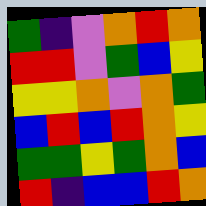[["green", "indigo", "violet", "orange", "red", "orange"], ["red", "red", "violet", "green", "blue", "yellow"], ["yellow", "yellow", "orange", "violet", "orange", "green"], ["blue", "red", "blue", "red", "orange", "yellow"], ["green", "green", "yellow", "green", "orange", "blue"], ["red", "indigo", "blue", "blue", "red", "orange"]]